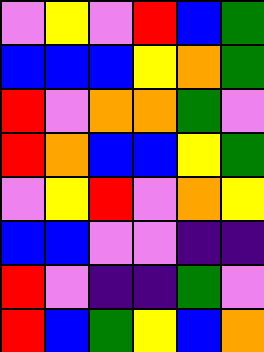[["violet", "yellow", "violet", "red", "blue", "green"], ["blue", "blue", "blue", "yellow", "orange", "green"], ["red", "violet", "orange", "orange", "green", "violet"], ["red", "orange", "blue", "blue", "yellow", "green"], ["violet", "yellow", "red", "violet", "orange", "yellow"], ["blue", "blue", "violet", "violet", "indigo", "indigo"], ["red", "violet", "indigo", "indigo", "green", "violet"], ["red", "blue", "green", "yellow", "blue", "orange"]]